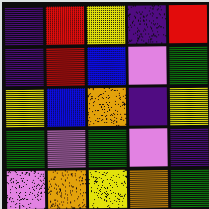[["indigo", "red", "yellow", "indigo", "red"], ["indigo", "red", "blue", "violet", "green"], ["yellow", "blue", "orange", "indigo", "yellow"], ["green", "violet", "green", "violet", "indigo"], ["violet", "orange", "yellow", "orange", "green"]]